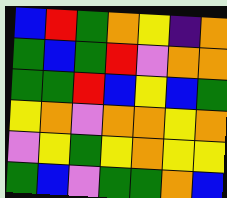[["blue", "red", "green", "orange", "yellow", "indigo", "orange"], ["green", "blue", "green", "red", "violet", "orange", "orange"], ["green", "green", "red", "blue", "yellow", "blue", "green"], ["yellow", "orange", "violet", "orange", "orange", "yellow", "orange"], ["violet", "yellow", "green", "yellow", "orange", "yellow", "yellow"], ["green", "blue", "violet", "green", "green", "orange", "blue"]]